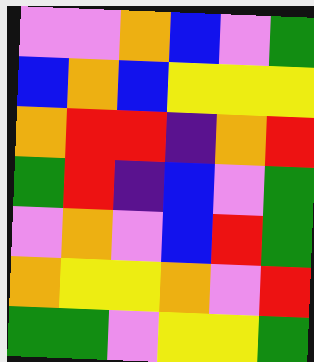[["violet", "violet", "orange", "blue", "violet", "green"], ["blue", "orange", "blue", "yellow", "yellow", "yellow"], ["orange", "red", "red", "indigo", "orange", "red"], ["green", "red", "indigo", "blue", "violet", "green"], ["violet", "orange", "violet", "blue", "red", "green"], ["orange", "yellow", "yellow", "orange", "violet", "red"], ["green", "green", "violet", "yellow", "yellow", "green"]]